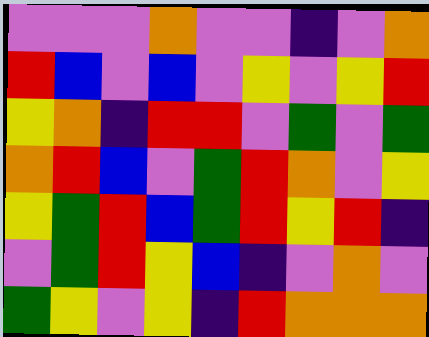[["violet", "violet", "violet", "orange", "violet", "violet", "indigo", "violet", "orange"], ["red", "blue", "violet", "blue", "violet", "yellow", "violet", "yellow", "red"], ["yellow", "orange", "indigo", "red", "red", "violet", "green", "violet", "green"], ["orange", "red", "blue", "violet", "green", "red", "orange", "violet", "yellow"], ["yellow", "green", "red", "blue", "green", "red", "yellow", "red", "indigo"], ["violet", "green", "red", "yellow", "blue", "indigo", "violet", "orange", "violet"], ["green", "yellow", "violet", "yellow", "indigo", "red", "orange", "orange", "orange"]]